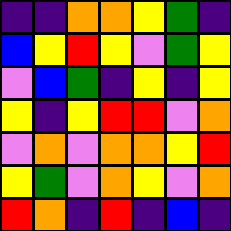[["indigo", "indigo", "orange", "orange", "yellow", "green", "indigo"], ["blue", "yellow", "red", "yellow", "violet", "green", "yellow"], ["violet", "blue", "green", "indigo", "yellow", "indigo", "yellow"], ["yellow", "indigo", "yellow", "red", "red", "violet", "orange"], ["violet", "orange", "violet", "orange", "orange", "yellow", "red"], ["yellow", "green", "violet", "orange", "yellow", "violet", "orange"], ["red", "orange", "indigo", "red", "indigo", "blue", "indigo"]]